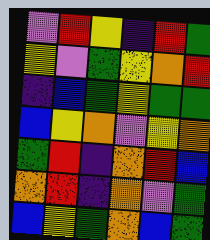[["violet", "red", "yellow", "indigo", "red", "green"], ["yellow", "violet", "green", "yellow", "orange", "red"], ["indigo", "blue", "green", "yellow", "green", "green"], ["blue", "yellow", "orange", "violet", "yellow", "orange"], ["green", "red", "indigo", "orange", "red", "blue"], ["orange", "red", "indigo", "orange", "violet", "green"], ["blue", "yellow", "green", "orange", "blue", "green"]]